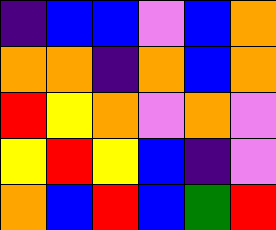[["indigo", "blue", "blue", "violet", "blue", "orange"], ["orange", "orange", "indigo", "orange", "blue", "orange"], ["red", "yellow", "orange", "violet", "orange", "violet"], ["yellow", "red", "yellow", "blue", "indigo", "violet"], ["orange", "blue", "red", "blue", "green", "red"]]